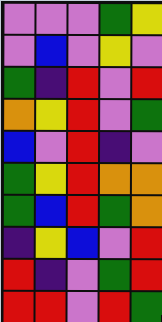[["violet", "violet", "violet", "green", "yellow"], ["violet", "blue", "violet", "yellow", "violet"], ["green", "indigo", "red", "violet", "red"], ["orange", "yellow", "red", "violet", "green"], ["blue", "violet", "red", "indigo", "violet"], ["green", "yellow", "red", "orange", "orange"], ["green", "blue", "red", "green", "orange"], ["indigo", "yellow", "blue", "violet", "red"], ["red", "indigo", "violet", "green", "red"], ["red", "red", "violet", "red", "green"]]